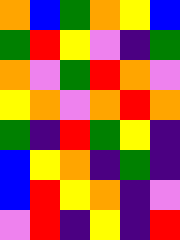[["orange", "blue", "green", "orange", "yellow", "blue"], ["green", "red", "yellow", "violet", "indigo", "green"], ["orange", "violet", "green", "red", "orange", "violet"], ["yellow", "orange", "violet", "orange", "red", "orange"], ["green", "indigo", "red", "green", "yellow", "indigo"], ["blue", "yellow", "orange", "indigo", "green", "indigo"], ["blue", "red", "yellow", "orange", "indigo", "violet"], ["violet", "red", "indigo", "yellow", "indigo", "red"]]